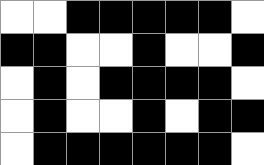[["white", "white", "black", "black", "black", "black", "black", "white"], ["black", "black", "white", "white", "black", "white", "white", "black"], ["white", "black", "white", "black", "black", "black", "black", "white"], ["white", "black", "white", "white", "black", "white", "black", "black"], ["white", "black", "black", "black", "black", "black", "black", "white"]]